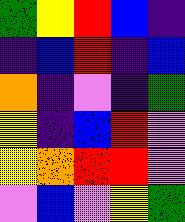[["green", "yellow", "red", "blue", "indigo"], ["indigo", "blue", "red", "indigo", "blue"], ["orange", "indigo", "violet", "indigo", "green"], ["yellow", "indigo", "blue", "red", "violet"], ["yellow", "orange", "red", "red", "violet"], ["violet", "blue", "violet", "yellow", "green"]]